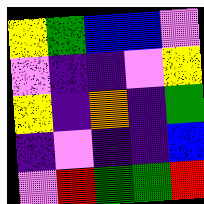[["yellow", "green", "blue", "blue", "violet"], ["violet", "indigo", "indigo", "violet", "yellow"], ["yellow", "indigo", "orange", "indigo", "green"], ["indigo", "violet", "indigo", "indigo", "blue"], ["violet", "red", "green", "green", "red"]]